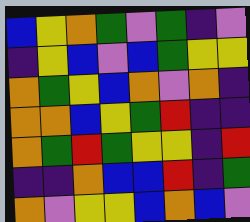[["blue", "yellow", "orange", "green", "violet", "green", "indigo", "violet"], ["indigo", "yellow", "blue", "violet", "blue", "green", "yellow", "yellow"], ["orange", "green", "yellow", "blue", "orange", "violet", "orange", "indigo"], ["orange", "orange", "blue", "yellow", "green", "red", "indigo", "indigo"], ["orange", "green", "red", "green", "yellow", "yellow", "indigo", "red"], ["indigo", "indigo", "orange", "blue", "blue", "red", "indigo", "green"], ["orange", "violet", "yellow", "yellow", "blue", "orange", "blue", "violet"]]